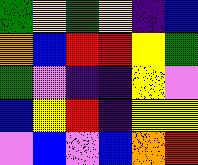[["green", "yellow", "green", "yellow", "indigo", "blue"], ["orange", "blue", "red", "red", "yellow", "green"], ["green", "violet", "indigo", "indigo", "yellow", "violet"], ["blue", "yellow", "red", "indigo", "yellow", "yellow"], ["violet", "blue", "violet", "blue", "orange", "red"]]